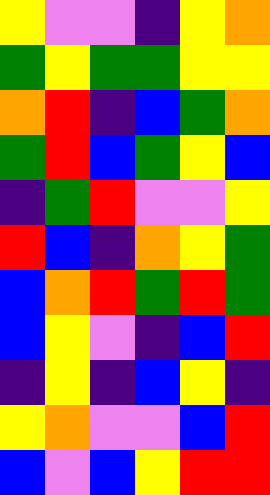[["yellow", "violet", "violet", "indigo", "yellow", "orange"], ["green", "yellow", "green", "green", "yellow", "yellow"], ["orange", "red", "indigo", "blue", "green", "orange"], ["green", "red", "blue", "green", "yellow", "blue"], ["indigo", "green", "red", "violet", "violet", "yellow"], ["red", "blue", "indigo", "orange", "yellow", "green"], ["blue", "orange", "red", "green", "red", "green"], ["blue", "yellow", "violet", "indigo", "blue", "red"], ["indigo", "yellow", "indigo", "blue", "yellow", "indigo"], ["yellow", "orange", "violet", "violet", "blue", "red"], ["blue", "violet", "blue", "yellow", "red", "red"]]